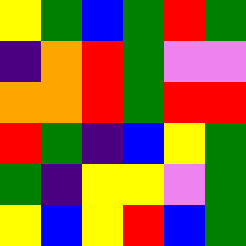[["yellow", "green", "blue", "green", "red", "green"], ["indigo", "orange", "red", "green", "violet", "violet"], ["orange", "orange", "red", "green", "red", "red"], ["red", "green", "indigo", "blue", "yellow", "green"], ["green", "indigo", "yellow", "yellow", "violet", "green"], ["yellow", "blue", "yellow", "red", "blue", "green"]]